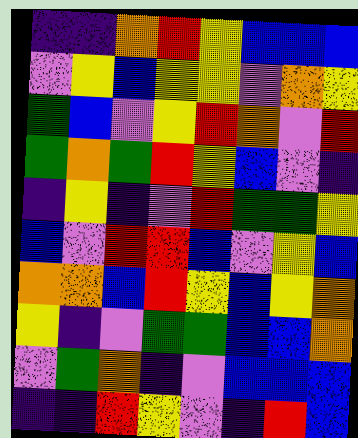[["indigo", "indigo", "orange", "red", "yellow", "blue", "blue", "blue"], ["violet", "yellow", "blue", "yellow", "yellow", "violet", "orange", "yellow"], ["green", "blue", "violet", "yellow", "red", "orange", "violet", "red"], ["green", "orange", "green", "red", "yellow", "blue", "violet", "indigo"], ["indigo", "yellow", "indigo", "violet", "red", "green", "green", "yellow"], ["blue", "violet", "red", "red", "blue", "violet", "yellow", "blue"], ["orange", "orange", "blue", "red", "yellow", "blue", "yellow", "orange"], ["yellow", "indigo", "violet", "green", "green", "blue", "blue", "orange"], ["violet", "green", "orange", "indigo", "violet", "blue", "blue", "blue"], ["indigo", "indigo", "red", "yellow", "violet", "indigo", "red", "blue"]]